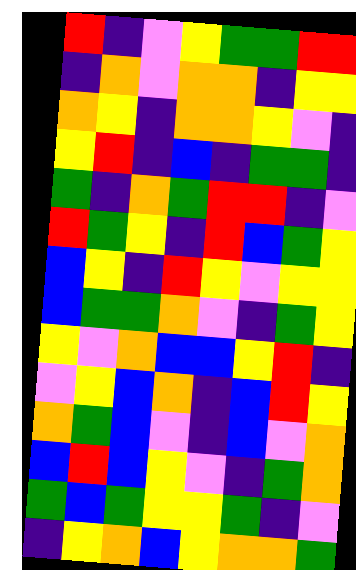[["red", "indigo", "violet", "yellow", "green", "green", "red", "red"], ["indigo", "orange", "violet", "orange", "orange", "indigo", "yellow", "yellow"], ["orange", "yellow", "indigo", "orange", "orange", "yellow", "violet", "indigo"], ["yellow", "red", "indigo", "blue", "indigo", "green", "green", "indigo"], ["green", "indigo", "orange", "green", "red", "red", "indigo", "violet"], ["red", "green", "yellow", "indigo", "red", "blue", "green", "yellow"], ["blue", "yellow", "indigo", "red", "yellow", "violet", "yellow", "yellow"], ["blue", "green", "green", "orange", "violet", "indigo", "green", "yellow"], ["yellow", "violet", "orange", "blue", "blue", "yellow", "red", "indigo"], ["violet", "yellow", "blue", "orange", "indigo", "blue", "red", "yellow"], ["orange", "green", "blue", "violet", "indigo", "blue", "violet", "orange"], ["blue", "red", "blue", "yellow", "violet", "indigo", "green", "orange"], ["green", "blue", "green", "yellow", "yellow", "green", "indigo", "violet"], ["indigo", "yellow", "orange", "blue", "yellow", "orange", "orange", "green"]]